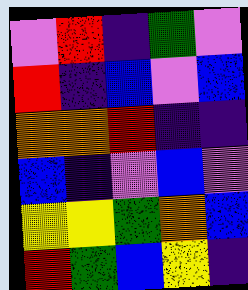[["violet", "red", "indigo", "green", "violet"], ["red", "indigo", "blue", "violet", "blue"], ["orange", "orange", "red", "indigo", "indigo"], ["blue", "indigo", "violet", "blue", "violet"], ["yellow", "yellow", "green", "orange", "blue"], ["red", "green", "blue", "yellow", "indigo"]]